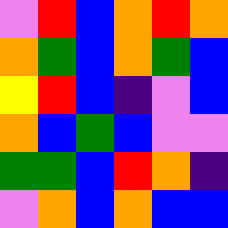[["violet", "red", "blue", "orange", "red", "orange"], ["orange", "green", "blue", "orange", "green", "blue"], ["yellow", "red", "blue", "indigo", "violet", "blue"], ["orange", "blue", "green", "blue", "violet", "violet"], ["green", "green", "blue", "red", "orange", "indigo"], ["violet", "orange", "blue", "orange", "blue", "blue"]]